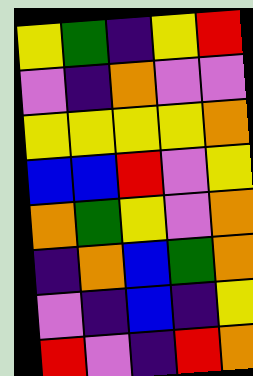[["yellow", "green", "indigo", "yellow", "red"], ["violet", "indigo", "orange", "violet", "violet"], ["yellow", "yellow", "yellow", "yellow", "orange"], ["blue", "blue", "red", "violet", "yellow"], ["orange", "green", "yellow", "violet", "orange"], ["indigo", "orange", "blue", "green", "orange"], ["violet", "indigo", "blue", "indigo", "yellow"], ["red", "violet", "indigo", "red", "orange"]]